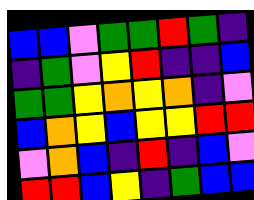[["blue", "blue", "violet", "green", "green", "red", "green", "indigo"], ["indigo", "green", "violet", "yellow", "red", "indigo", "indigo", "blue"], ["green", "green", "yellow", "orange", "yellow", "orange", "indigo", "violet"], ["blue", "orange", "yellow", "blue", "yellow", "yellow", "red", "red"], ["violet", "orange", "blue", "indigo", "red", "indigo", "blue", "violet"], ["red", "red", "blue", "yellow", "indigo", "green", "blue", "blue"]]